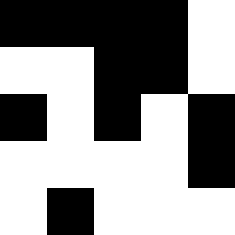[["black", "black", "black", "black", "white"], ["white", "white", "black", "black", "white"], ["black", "white", "black", "white", "black"], ["white", "white", "white", "white", "black"], ["white", "black", "white", "white", "white"]]